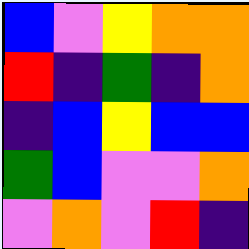[["blue", "violet", "yellow", "orange", "orange"], ["red", "indigo", "green", "indigo", "orange"], ["indigo", "blue", "yellow", "blue", "blue"], ["green", "blue", "violet", "violet", "orange"], ["violet", "orange", "violet", "red", "indigo"]]